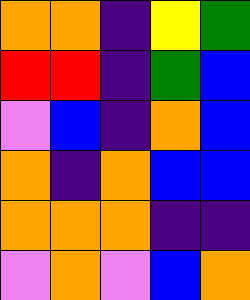[["orange", "orange", "indigo", "yellow", "green"], ["red", "red", "indigo", "green", "blue"], ["violet", "blue", "indigo", "orange", "blue"], ["orange", "indigo", "orange", "blue", "blue"], ["orange", "orange", "orange", "indigo", "indigo"], ["violet", "orange", "violet", "blue", "orange"]]